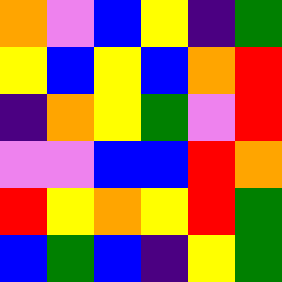[["orange", "violet", "blue", "yellow", "indigo", "green"], ["yellow", "blue", "yellow", "blue", "orange", "red"], ["indigo", "orange", "yellow", "green", "violet", "red"], ["violet", "violet", "blue", "blue", "red", "orange"], ["red", "yellow", "orange", "yellow", "red", "green"], ["blue", "green", "blue", "indigo", "yellow", "green"]]